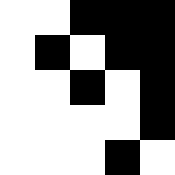[["white", "white", "black", "black", "black"], ["white", "black", "white", "black", "black"], ["white", "white", "black", "white", "black"], ["white", "white", "white", "white", "black"], ["white", "white", "white", "black", "white"]]